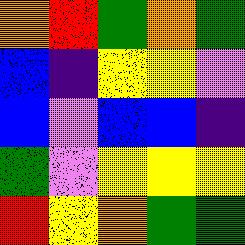[["orange", "red", "green", "orange", "green"], ["blue", "indigo", "yellow", "yellow", "violet"], ["blue", "violet", "blue", "blue", "indigo"], ["green", "violet", "yellow", "yellow", "yellow"], ["red", "yellow", "orange", "green", "green"]]